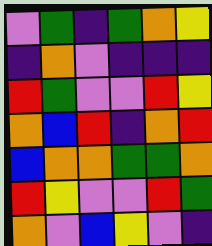[["violet", "green", "indigo", "green", "orange", "yellow"], ["indigo", "orange", "violet", "indigo", "indigo", "indigo"], ["red", "green", "violet", "violet", "red", "yellow"], ["orange", "blue", "red", "indigo", "orange", "red"], ["blue", "orange", "orange", "green", "green", "orange"], ["red", "yellow", "violet", "violet", "red", "green"], ["orange", "violet", "blue", "yellow", "violet", "indigo"]]